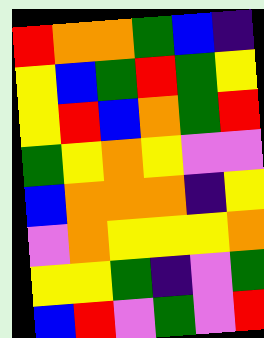[["red", "orange", "orange", "green", "blue", "indigo"], ["yellow", "blue", "green", "red", "green", "yellow"], ["yellow", "red", "blue", "orange", "green", "red"], ["green", "yellow", "orange", "yellow", "violet", "violet"], ["blue", "orange", "orange", "orange", "indigo", "yellow"], ["violet", "orange", "yellow", "yellow", "yellow", "orange"], ["yellow", "yellow", "green", "indigo", "violet", "green"], ["blue", "red", "violet", "green", "violet", "red"]]